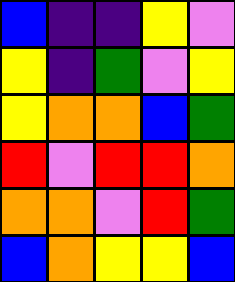[["blue", "indigo", "indigo", "yellow", "violet"], ["yellow", "indigo", "green", "violet", "yellow"], ["yellow", "orange", "orange", "blue", "green"], ["red", "violet", "red", "red", "orange"], ["orange", "orange", "violet", "red", "green"], ["blue", "orange", "yellow", "yellow", "blue"]]